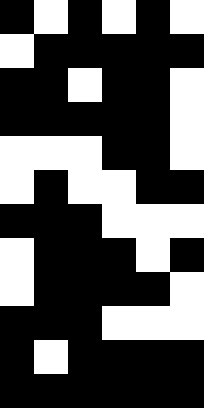[["black", "white", "black", "white", "black", "white"], ["white", "black", "black", "black", "black", "black"], ["black", "black", "white", "black", "black", "white"], ["black", "black", "black", "black", "black", "white"], ["white", "white", "white", "black", "black", "white"], ["white", "black", "white", "white", "black", "black"], ["black", "black", "black", "white", "white", "white"], ["white", "black", "black", "black", "white", "black"], ["white", "black", "black", "black", "black", "white"], ["black", "black", "black", "white", "white", "white"], ["black", "white", "black", "black", "black", "black"], ["black", "black", "black", "black", "black", "black"]]